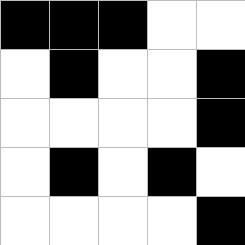[["black", "black", "black", "white", "white"], ["white", "black", "white", "white", "black"], ["white", "white", "white", "white", "black"], ["white", "black", "white", "black", "white"], ["white", "white", "white", "white", "black"]]